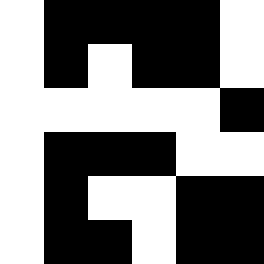[["white", "black", "black", "black", "black", "white"], ["white", "black", "white", "black", "black", "white"], ["white", "white", "white", "white", "white", "black"], ["white", "black", "black", "black", "white", "white"], ["white", "black", "white", "white", "black", "black"], ["white", "black", "black", "white", "black", "black"]]